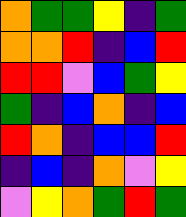[["orange", "green", "green", "yellow", "indigo", "green"], ["orange", "orange", "red", "indigo", "blue", "red"], ["red", "red", "violet", "blue", "green", "yellow"], ["green", "indigo", "blue", "orange", "indigo", "blue"], ["red", "orange", "indigo", "blue", "blue", "red"], ["indigo", "blue", "indigo", "orange", "violet", "yellow"], ["violet", "yellow", "orange", "green", "red", "green"]]